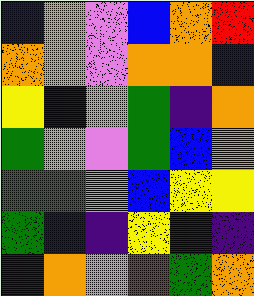[["blue", "orange", "violet", "blue", "orange", "red"], ["orange", "orange", "violet", "orange", "orange", "blue"], ["yellow", "blue", "orange", "green", "indigo", "orange"], ["green", "orange", "violet", "green", "blue", "orange"], ["green", "green", "violet", "blue", "yellow", "yellow"], ["green", "blue", "indigo", "yellow", "indigo", "indigo"], ["indigo", "orange", "violet", "red", "green", "orange"]]